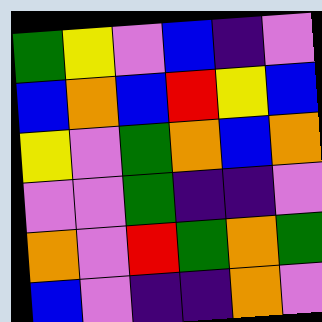[["green", "yellow", "violet", "blue", "indigo", "violet"], ["blue", "orange", "blue", "red", "yellow", "blue"], ["yellow", "violet", "green", "orange", "blue", "orange"], ["violet", "violet", "green", "indigo", "indigo", "violet"], ["orange", "violet", "red", "green", "orange", "green"], ["blue", "violet", "indigo", "indigo", "orange", "violet"]]